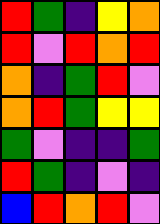[["red", "green", "indigo", "yellow", "orange"], ["red", "violet", "red", "orange", "red"], ["orange", "indigo", "green", "red", "violet"], ["orange", "red", "green", "yellow", "yellow"], ["green", "violet", "indigo", "indigo", "green"], ["red", "green", "indigo", "violet", "indigo"], ["blue", "red", "orange", "red", "violet"]]